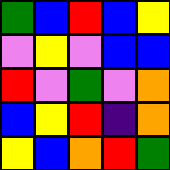[["green", "blue", "red", "blue", "yellow"], ["violet", "yellow", "violet", "blue", "blue"], ["red", "violet", "green", "violet", "orange"], ["blue", "yellow", "red", "indigo", "orange"], ["yellow", "blue", "orange", "red", "green"]]